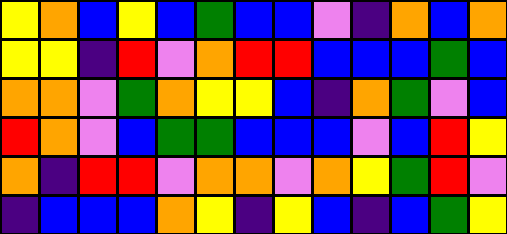[["yellow", "orange", "blue", "yellow", "blue", "green", "blue", "blue", "violet", "indigo", "orange", "blue", "orange"], ["yellow", "yellow", "indigo", "red", "violet", "orange", "red", "red", "blue", "blue", "blue", "green", "blue"], ["orange", "orange", "violet", "green", "orange", "yellow", "yellow", "blue", "indigo", "orange", "green", "violet", "blue"], ["red", "orange", "violet", "blue", "green", "green", "blue", "blue", "blue", "violet", "blue", "red", "yellow"], ["orange", "indigo", "red", "red", "violet", "orange", "orange", "violet", "orange", "yellow", "green", "red", "violet"], ["indigo", "blue", "blue", "blue", "orange", "yellow", "indigo", "yellow", "blue", "indigo", "blue", "green", "yellow"]]